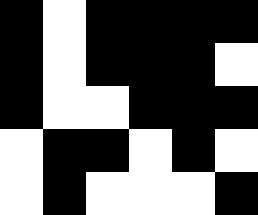[["black", "white", "black", "black", "black", "black"], ["black", "white", "black", "black", "black", "white"], ["black", "white", "white", "black", "black", "black"], ["white", "black", "black", "white", "black", "white"], ["white", "black", "white", "white", "white", "black"]]